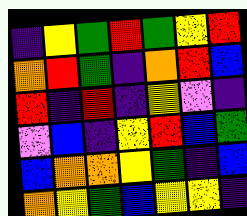[["indigo", "yellow", "green", "red", "green", "yellow", "red"], ["orange", "red", "green", "indigo", "orange", "red", "blue"], ["red", "indigo", "red", "indigo", "yellow", "violet", "indigo"], ["violet", "blue", "indigo", "yellow", "red", "blue", "green"], ["blue", "orange", "orange", "yellow", "green", "indigo", "blue"], ["orange", "yellow", "green", "blue", "yellow", "yellow", "indigo"]]